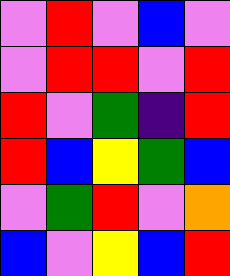[["violet", "red", "violet", "blue", "violet"], ["violet", "red", "red", "violet", "red"], ["red", "violet", "green", "indigo", "red"], ["red", "blue", "yellow", "green", "blue"], ["violet", "green", "red", "violet", "orange"], ["blue", "violet", "yellow", "blue", "red"]]